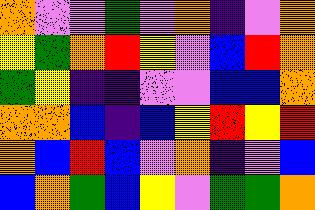[["orange", "violet", "violet", "green", "violet", "orange", "indigo", "violet", "orange"], ["yellow", "green", "orange", "red", "yellow", "violet", "blue", "red", "orange"], ["green", "yellow", "indigo", "indigo", "violet", "violet", "blue", "blue", "orange"], ["orange", "orange", "blue", "indigo", "blue", "yellow", "red", "yellow", "red"], ["orange", "blue", "red", "blue", "violet", "orange", "indigo", "violet", "blue"], ["blue", "orange", "green", "blue", "yellow", "violet", "green", "green", "orange"]]